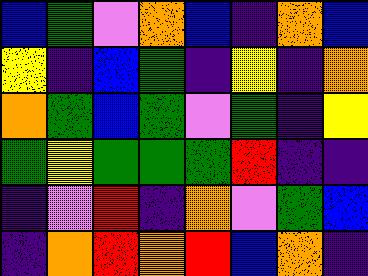[["blue", "green", "violet", "orange", "blue", "indigo", "orange", "blue"], ["yellow", "indigo", "blue", "green", "indigo", "yellow", "indigo", "orange"], ["orange", "green", "blue", "green", "violet", "green", "indigo", "yellow"], ["green", "yellow", "green", "green", "green", "red", "indigo", "indigo"], ["indigo", "violet", "red", "indigo", "orange", "violet", "green", "blue"], ["indigo", "orange", "red", "orange", "red", "blue", "orange", "indigo"]]